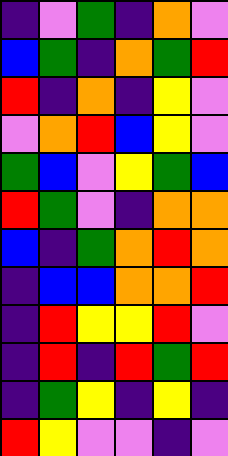[["indigo", "violet", "green", "indigo", "orange", "violet"], ["blue", "green", "indigo", "orange", "green", "red"], ["red", "indigo", "orange", "indigo", "yellow", "violet"], ["violet", "orange", "red", "blue", "yellow", "violet"], ["green", "blue", "violet", "yellow", "green", "blue"], ["red", "green", "violet", "indigo", "orange", "orange"], ["blue", "indigo", "green", "orange", "red", "orange"], ["indigo", "blue", "blue", "orange", "orange", "red"], ["indigo", "red", "yellow", "yellow", "red", "violet"], ["indigo", "red", "indigo", "red", "green", "red"], ["indigo", "green", "yellow", "indigo", "yellow", "indigo"], ["red", "yellow", "violet", "violet", "indigo", "violet"]]